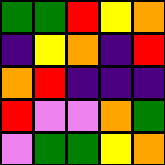[["green", "green", "red", "yellow", "orange"], ["indigo", "yellow", "orange", "indigo", "red"], ["orange", "red", "indigo", "indigo", "indigo"], ["red", "violet", "violet", "orange", "green"], ["violet", "green", "green", "yellow", "orange"]]